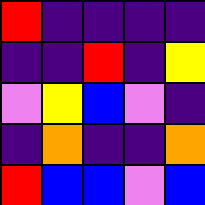[["red", "indigo", "indigo", "indigo", "indigo"], ["indigo", "indigo", "red", "indigo", "yellow"], ["violet", "yellow", "blue", "violet", "indigo"], ["indigo", "orange", "indigo", "indigo", "orange"], ["red", "blue", "blue", "violet", "blue"]]